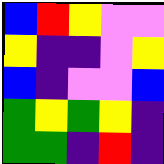[["blue", "red", "yellow", "violet", "violet"], ["yellow", "indigo", "indigo", "violet", "yellow"], ["blue", "indigo", "violet", "violet", "blue"], ["green", "yellow", "green", "yellow", "indigo"], ["green", "green", "indigo", "red", "indigo"]]